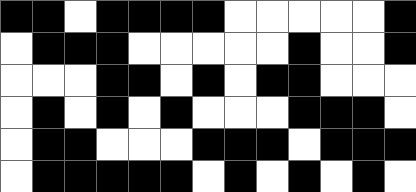[["black", "black", "white", "black", "black", "black", "black", "white", "white", "white", "white", "white", "black"], ["white", "black", "black", "black", "white", "white", "white", "white", "white", "black", "white", "white", "black"], ["white", "white", "white", "black", "black", "white", "black", "white", "black", "black", "white", "white", "white"], ["white", "black", "white", "black", "white", "black", "white", "white", "white", "black", "black", "black", "white"], ["white", "black", "black", "white", "white", "white", "black", "black", "black", "white", "black", "black", "black"], ["white", "black", "black", "black", "black", "black", "white", "black", "white", "black", "white", "black", "white"]]